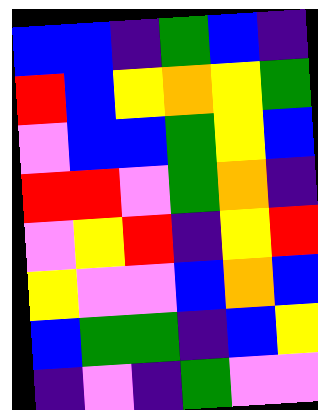[["blue", "blue", "indigo", "green", "blue", "indigo"], ["red", "blue", "yellow", "orange", "yellow", "green"], ["violet", "blue", "blue", "green", "yellow", "blue"], ["red", "red", "violet", "green", "orange", "indigo"], ["violet", "yellow", "red", "indigo", "yellow", "red"], ["yellow", "violet", "violet", "blue", "orange", "blue"], ["blue", "green", "green", "indigo", "blue", "yellow"], ["indigo", "violet", "indigo", "green", "violet", "violet"]]